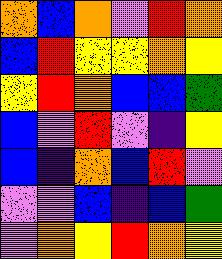[["orange", "blue", "orange", "violet", "red", "orange"], ["blue", "red", "yellow", "yellow", "orange", "yellow"], ["yellow", "red", "orange", "blue", "blue", "green"], ["blue", "violet", "red", "violet", "indigo", "yellow"], ["blue", "indigo", "orange", "blue", "red", "violet"], ["violet", "violet", "blue", "indigo", "blue", "green"], ["violet", "orange", "yellow", "red", "orange", "yellow"]]